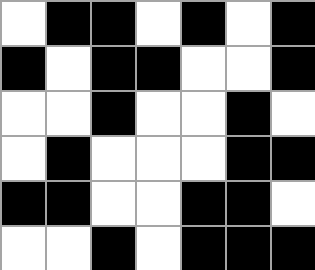[["white", "black", "black", "white", "black", "white", "black"], ["black", "white", "black", "black", "white", "white", "black"], ["white", "white", "black", "white", "white", "black", "white"], ["white", "black", "white", "white", "white", "black", "black"], ["black", "black", "white", "white", "black", "black", "white"], ["white", "white", "black", "white", "black", "black", "black"]]